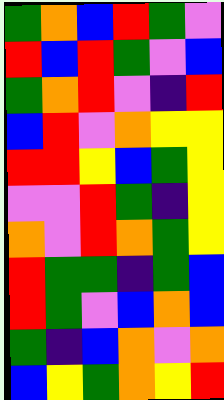[["green", "orange", "blue", "red", "green", "violet"], ["red", "blue", "red", "green", "violet", "blue"], ["green", "orange", "red", "violet", "indigo", "red"], ["blue", "red", "violet", "orange", "yellow", "yellow"], ["red", "red", "yellow", "blue", "green", "yellow"], ["violet", "violet", "red", "green", "indigo", "yellow"], ["orange", "violet", "red", "orange", "green", "yellow"], ["red", "green", "green", "indigo", "green", "blue"], ["red", "green", "violet", "blue", "orange", "blue"], ["green", "indigo", "blue", "orange", "violet", "orange"], ["blue", "yellow", "green", "orange", "yellow", "red"]]